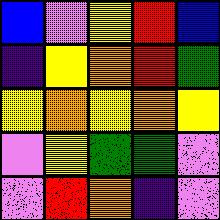[["blue", "violet", "yellow", "red", "blue"], ["indigo", "yellow", "orange", "red", "green"], ["yellow", "orange", "yellow", "orange", "yellow"], ["violet", "yellow", "green", "green", "violet"], ["violet", "red", "orange", "indigo", "violet"]]